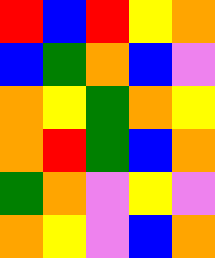[["red", "blue", "red", "yellow", "orange"], ["blue", "green", "orange", "blue", "violet"], ["orange", "yellow", "green", "orange", "yellow"], ["orange", "red", "green", "blue", "orange"], ["green", "orange", "violet", "yellow", "violet"], ["orange", "yellow", "violet", "blue", "orange"]]